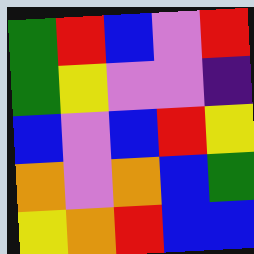[["green", "red", "blue", "violet", "red"], ["green", "yellow", "violet", "violet", "indigo"], ["blue", "violet", "blue", "red", "yellow"], ["orange", "violet", "orange", "blue", "green"], ["yellow", "orange", "red", "blue", "blue"]]